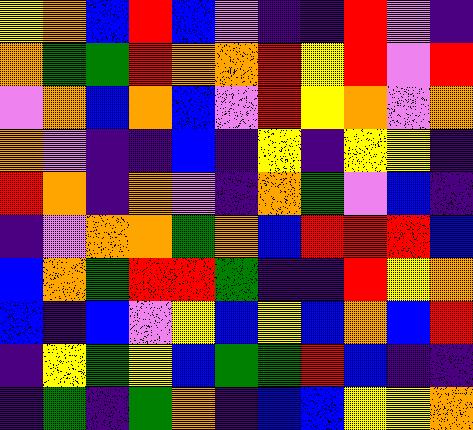[["yellow", "orange", "blue", "red", "blue", "violet", "indigo", "indigo", "red", "violet", "indigo"], ["orange", "green", "green", "red", "orange", "orange", "red", "yellow", "red", "violet", "red"], ["violet", "orange", "blue", "orange", "blue", "violet", "red", "yellow", "orange", "violet", "orange"], ["orange", "violet", "indigo", "indigo", "blue", "indigo", "yellow", "indigo", "yellow", "yellow", "indigo"], ["red", "orange", "indigo", "orange", "violet", "indigo", "orange", "green", "violet", "blue", "indigo"], ["indigo", "violet", "orange", "orange", "green", "orange", "blue", "red", "red", "red", "blue"], ["blue", "orange", "green", "red", "red", "green", "indigo", "indigo", "red", "yellow", "orange"], ["blue", "indigo", "blue", "violet", "yellow", "blue", "yellow", "blue", "orange", "blue", "red"], ["indigo", "yellow", "green", "yellow", "blue", "green", "green", "red", "blue", "indigo", "indigo"], ["indigo", "green", "indigo", "green", "orange", "indigo", "blue", "blue", "yellow", "yellow", "orange"]]